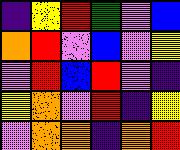[["indigo", "yellow", "red", "green", "violet", "blue"], ["orange", "red", "violet", "blue", "violet", "yellow"], ["violet", "red", "blue", "red", "violet", "indigo"], ["yellow", "orange", "violet", "red", "indigo", "yellow"], ["violet", "orange", "orange", "indigo", "orange", "red"]]